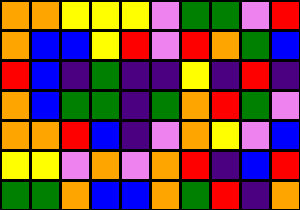[["orange", "orange", "yellow", "yellow", "yellow", "violet", "green", "green", "violet", "red"], ["orange", "blue", "blue", "yellow", "red", "violet", "red", "orange", "green", "blue"], ["red", "blue", "indigo", "green", "indigo", "indigo", "yellow", "indigo", "red", "indigo"], ["orange", "blue", "green", "green", "indigo", "green", "orange", "red", "green", "violet"], ["orange", "orange", "red", "blue", "indigo", "violet", "orange", "yellow", "violet", "blue"], ["yellow", "yellow", "violet", "orange", "violet", "orange", "red", "indigo", "blue", "red"], ["green", "green", "orange", "blue", "blue", "orange", "green", "red", "indigo", "orange"]]